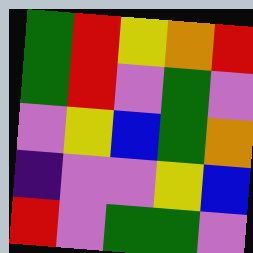[["green", "red", "yellow", "orange", "red"], ["green", "red", "violet", "green", "violet"], ["violet", "yellow", "blue", "green", "orange"], ["indigo", "violet", "violet", "yellow", "blue"], ["red", "violet", "green", "green", "violet"]]